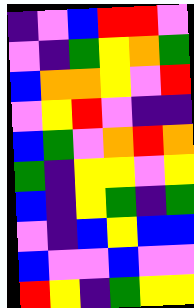[["indigo", "violet", "blue", "red", "red", "violet"], ["violet", "indigo", "green", "yellow", "orange", "green"], ["blue", "orange", "orange", "yellow", "violet", "red"], ["violet", "yellow", "red", "violet", "indigo", "indigo"], ["blue", "green", "violet", "orange", "red", "orange"], ["green", "indigo", "yellow", "yellow", "violet", "yellow"], ["blue", "indigo", "yellow", "green", "indigo", "green"], ["violet", "indigo", "blue", "yellow", "blue", "blue"], ["blue", "violet", "violet", "blue", "violet", "violet"], ["red", "yellow", "indigo", "green", "yellow", "yellow"]]